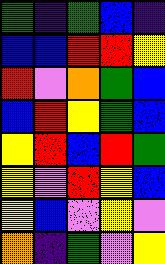[["green", "indigo", "green", "blue", "indigo"], ["blue", "blue", "red", "red", "yellow"], ["red", "violet", "orange", "green", "blue"], ["blue", "red", "yellow", "green", "blue"], ["yellow", "red", "blue", "red", "green"], ["yellow", "violet", "red", "yellow", "blue"], ["yellow", "blue", "violet", "yellow", "violet"], ["orange", "indigo", "green", "violet", "yellow"]]